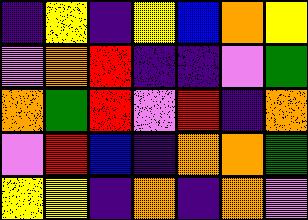[["indigo", "yellow", "indigo", "yellow", "blue", "orange", "yellow"], ["violet", "orange", "red", "indigo", "indigo", "violet", "green"], ["orange", "green", "red", "violet", "red", "indigo", "orange"], ["violet", "red", "blue", "indigo", "orange", "orange", "green"], ["yellow", "yellow", "indigo", "orange", "indigo", "orange", "violet"]]